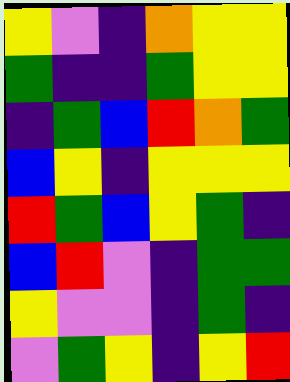[["yellow", "violet", "indigo", "orange", "yellow", "yellow"], ["green", "indigo", "indigo", "green", "yellow", "yellow"], ["indigo", "green", "blue", "red", "orange", "green"], ["blue", "yellow", "indigo", "yellow", "yellow", "yellow"], ["red", "green", "blue", "yellow", "green", "indigo"], ["blue", "red", "violet", "indigo", "green", "green"], ["yellow", "violet", "violet", "indigo", "green", "indigo"], ["violet", "green", "yellow", "indigo", "yellow", "red"]]